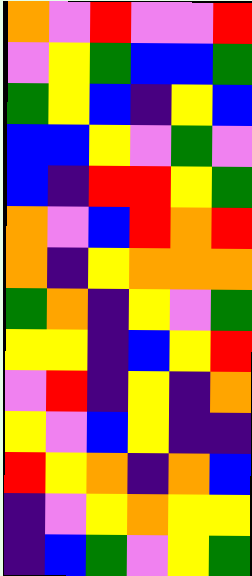[["orange", "violet", "red", "violet", "violet", "red"], ["violet", "yellow", "green", "blue", "blue", "green"], ["green", "yellow", "blue", "indigo", "yellow", "blue"], ["blue", "blue", "yellow", "violet", "green", "violet"], ["blue", "indigo", "red", "red", "yellow", "green"], ["orange", "violet", "blue", "red", "orange", "red"], ["orange", "indigo", "yellow", "orange", "orange", "orange"], ["green", "orange", "indigo", "yellow", "violet", "green"], ["yellow", "yellow", "indigo", "blue", "yellow", "red"], ["violet", "red", "indigo", "yellow", "indigo", "orange"], ["yellow", "violet", "blue", "yellow", "indigo", "indigo"], ["red", "yellow", "orange", "indigo", "orange", "blue"], ["indigo", "violet", "yellow", "orange", "yellow", "yellow"], ["indigo", "blue", "green", "violet", "yellow", "green"]]